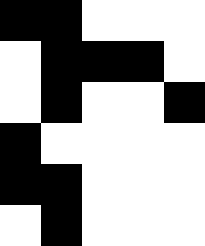[["black", "black", "white", "white", "white"], ["white", "black", "black", "black", "white"], ["white", "black", "white", "white", "black"], ["black", "white", "white", "white", "white"], ["black", "black", "white", "white", "white"], ["white", "black", "white", "white", "white"]]